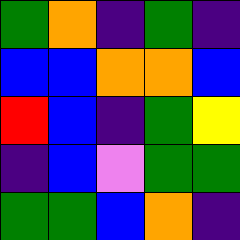[["green", "orange", "indigo", "green", "indigo"], ["blue", "blue", "orange", "orange", "blue"], ["red", "blue", "indigo", "green", "yellow"], ["indigo", "blue", "violet", "green", "green"], ["green", "green", "blue", "orange", "indigo"]]